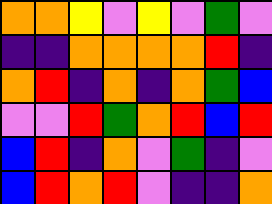[["orange", "orange", "yellow", "violet", "yellow", "violet", "green", "violet"], ["indigo", "indigo", "orange", "orange", "orange", "orange", "red", "indigo"], ["orange", "red", "indigo", "orange", "indigo", "orange", "green", "blue"], ["violet", "violet", "red", "green", "orange", "red", "blue", "red"], ["blue", "red", "indigo", "orange", "violet", "green", "indigo", "violet"], ["blue", "red", "orange", "red", "violet", "indigo", "indigo", "orange"]]